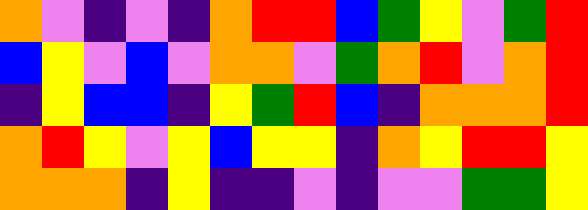[["orange", "violet", "indigo", "violet", "indigo", "orange", "red", "red", "blue", "green", "yellow", "violet", "green", "red"], ["blue", "yellow", "violet", "blue", "violet", "orange", "orange", "violet", "green", "orange", "red", "violet", "orange", "red"], ["indigo", "yellow", "blue", "blue", "indigo", "yellow", "green", "red", "blue", "indigo", "orange", "orange", "orange", "red"], ["orange", "red", "yellow", "violet", "yellow", "blue", "yellow", "yellow", "indigo", "orange", "yellow", "red", "red", "yellow"], ["orange", "orange", "orange", "indigo", "yellow", "indigo", "indigo", "violet", "indigo", "violet", "violet", "green", "green", "yellow"]]